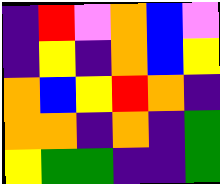[["indigo", "red", "violet", "orange", "blue", "violet"], ["indigo", "yellow", "indigo", "orange", "blue", "yellow"], ["orange", "blue", "yellow", "red", "orange", "indigo"], ["orange", "orange", "indigo", "orange", "indigo", "green"], ["yellow", "green", "green", "indigo", "indigo", "green"]]